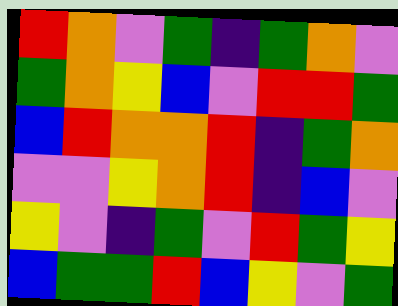[["red", "orange", "violet", "green", "indigo", "green", "orange", "violet"], ["green", "orange", "yellow", "blue", "violet", "red", "red", "green"], ["blue", "red", "orange", "orange", "red", "indigo", "green", "orange"], ["violet", "violet", "yellow", "orange", "red", "indigo", "blue", "violet"], ["yellow", "violet", "indigo", "green", "violet", "red", "green", "yellow"], ["blue", "green", "green", "red", "blue", "yellow", "violet", "green"]]